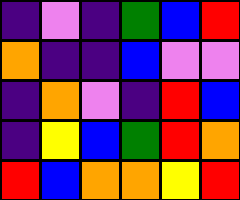[["indigo", "violet", "indigo", "green", "blue", "red"], ["orange", "indigo", "indigo", "blue", "violet", "violet"], ["indigo", "orange", "violet", "indigo", "red", "blue"], ["indigo", "yellow", "blue", "green", "red", "orange"], ["red", "blue", "orange", "orange", "yellow", "red"]]